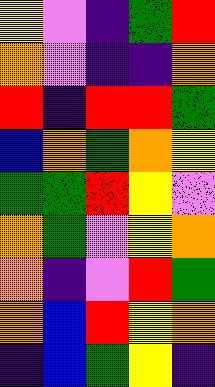[["yellow", "violet", "indigo", "green", "red"], ["orange", "violet", "indigo", "indigo", "orange"], ["red", "indigo", "red", "red", "green"], ["blue", "orange", "green", "orange", "yellow"], ["green", "green", "red", "yellow", "violet"], ["orange", "green", "violet", "yellow", "orange"], ["orange", "indigo", "violet", "red", "green"], ["orange", "blue", "red", "yellow", "orange"], ["indigo", "blue", "green", "yellow", "indigo"]]